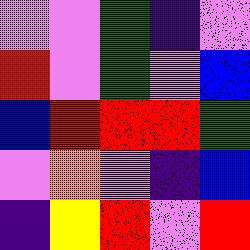[["violet", "violet", "green", "indigo", "violet"], ["red", "violet", "green", "violet", "blue"], ["blue", "red", "red", "red", "green"], ["violet", "orange", "violet", "indigo", "blue"], ["indigo", "yellow", "red", "violet", "red"]]